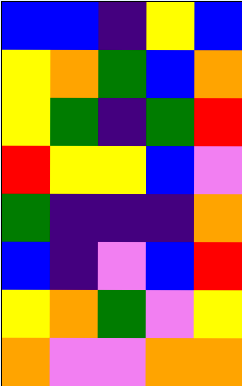[["blue", "blue", "indigo", "yellow", "blue"], ["yellow", "orange", "green", "blue", "orange"], ["yellow", "green", "indigo", "green", "red"], ["red", "yellow", "yellow", "blue", "violet"], ["green", "indigo", "indigo", "indigo", "orange"], ["blue", "indigo", "violet", "blue", "red"], ["yellow", "orange", "green", "violet", "yellow"], ["orange", "violet", "violet", "orange", "orange"]]